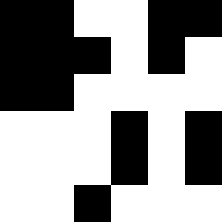[["black", "black", "white", "white", "black", "black"], ["black", "black", "black", "white", "black", "white"], ["black", "black", "white", "white", "white", "white"], ["white", "white", "white", "black", "white", "black"], ["white", "white", "white", "black", "white", "black"], ["white", "white", "black", "white", "white", "white"]]